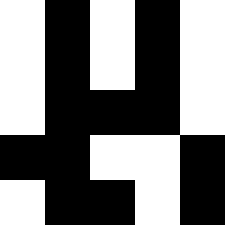[["white", "black", "white", "black", "white"], ["white", "black", "white", "black", "white"], ["white", "black", "black", "black", "white"], ["black", "black", "white", "white", "black"], ["white", "black", "black", "white", "black"]]